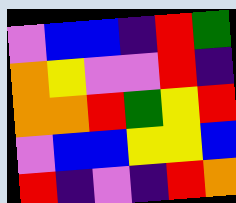[["violet", "blue", "blue", "indigo", "red", "green"], ["orange", "yellow", "violet", "violet", "red", "indigo"], ["orange", "orange", "red", "green", "yellow", "red"], ["violet", "blue", "blue", "yellow", "yellow", "blue"], ["red", "indigo", "violet", "indigo", "red", "orange"]]